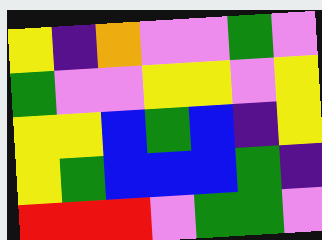[["yellow", "indigo", "orange", "violet", "violet", "green", "violet"], ["green", "violet", "violet", "yellow", "yellow", "violet", "yellow"], ["yellow", "yellow", "blue", "green", "blue", "indigo", "yellow"], ["yellow", "green", "blue", "blue", "blue", "green", "indigo"], ["red", "red", "red", "violet", "green", "green", "violet"]]